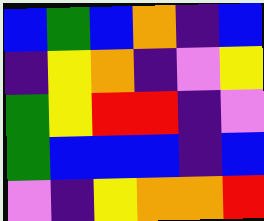[["blue", "green", "blue", "orange", "indigo", "blue"], ["indigo", "yellow", "orange", "indigo", "violet", "yellow"], ["green", "yellow", "red", "red", "indigo", "violet"], ["green", "blue", "blue", "blue", "indigo", "blue"], ["violet", "indigo", "yellow", "orange", "orange", "red"]]